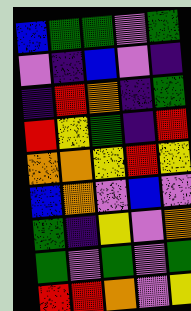[["blue", "green", "green", "violet", "green"], ["violet", "indigo", "blue", "violet", "indigo"], ["indigo", "red", "orange", "indigo", "green"], ["red", "yellow", "green", "indigo", "red"], ["orange", "orange", "yellow", "red", "yellow"], ["blue", "orange", "violet", "blue", "violet"], ["green", "indigo", "yellow", "violet", "orange"], ["green", "violet", "green", "violet", "green"], ["red", "red", "orange", "violet", "yellow"]]